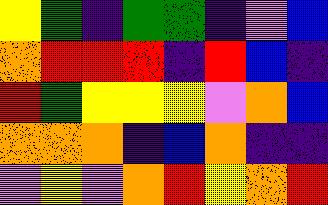[["yellow", "green", "indigo", "green", "green", "indigo", "violet", "blue"], ["orange", "red", "red", "red", "indigo", "red", "blue", "indigo"], ["red", "green", "yellow", "yellow", "yellow", "violet", "orange", "blue"], ["orange", "orange", "orange", "indigo", "blue", "orange", "indigo", "indigo"], ["violet", "yellow", "violet", "orange", "red", "yellow", "orange", "red"]]